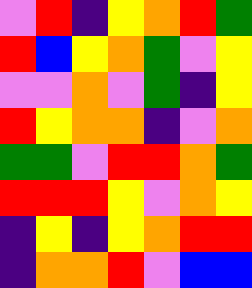[["violet", "red", "indigo", "yellow", "orange", "red", "green"], ["red", "blue", "yellow", "orange", "green", "violet", "yellow"], ["violet", "violet", "orange", "violet", "green", "indigo", "yellow"], ["red", "yellow", "orange", "orange", "indigo", "violet", "orange"], ["green", "green", "violet", "red", "red", "orange", "green"], ["red", "red", "red", "yellow", "violet", "orange", "yellow"], ["indigo", "yellow", "indigo", "yellow", "orange", "red", "red"], ["indigo", "orange", "orange", "red", "violet", "blue", "blue"]]